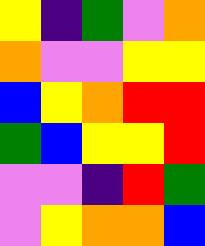[["yellow", "indigo", "green", "violet", "orange"], ["orange", "violet", "violet", "yellow", "yellow"], ["blue", "yellow", "orange", "red", "red"], ["green", "blue", "yellow", "yellow", "red"], ["violet", "violet", "indigo", "red", "green"], ["violet", "yellow", "orange", "orange", "blue"]]